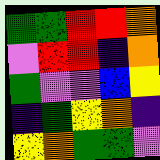[["green", "green", "red", "red", "orange"], ["violet", "red", "red", "indigo", "orange"], ["green", "violet", "violet", "blue", "yellow"], ["indigo", "green", "yellow", "orange", "indigo"], ["yellow", "orange", "green", "green", "violet"]]